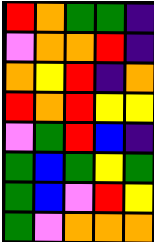[["red", "orange", "green", "green", "indigo"], ["violet", "orange", "orange", "red", "indigo"], ["orange", "yellow", "red", "indigo", "orange"], ["red", "orange", "red", "yellow", "yellow"], ["violet", "green", "red", "blue", "indigo"], ["green", "blue", "green", "yellow", "green"], ["green", "blue", "violet", "red", "yellow"], ["green", "violet", "orange", "orange", "orange"]]